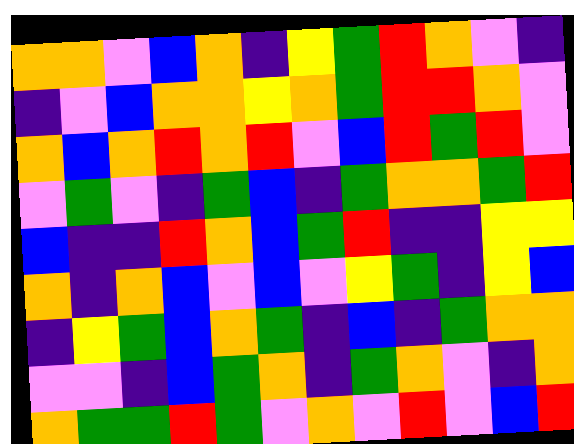[["orange", "orange", "violet", "blue", "orange", "indigo", "yellow", "green", "red", "orange", "violet", "indigo"], ["indigo", "violet", "blue", "orange", "orange", "yellow", "orange", "green", "red", "red", "orange", "violet"], ["orange", "blue", "orange", "red", "orange", "red", "violet", "blue", "red", "green", "red", "violet"], ["violet", "green", "violet", "indigo", "green", "blue", "indigo", "green", "orange", "orange", "green", "red"], ["blue", "indigo", "indigo", "red", "orange", "blue", "green", "red", "indigo", "indigo", "yellow", "yellow"], ["orange", "indigo", "orange", "blue", "violet", "blue", "violet", "yellow", "green", "indigo", "yellow", "blue"], ["indigo", "yellow", "green", "blue", "orange", "green", "indigo", "blue", "indigo", "green", "orange", "orange"], ["violet", "violet", "indigo", "blue", "green", "orange", "indigo", "green", "orange", "violet", "indigo", "orange"], ["orange", "green", "green", "red", "green", "violet", "orange", "violet", "red", "violet", "blue", "red"]]